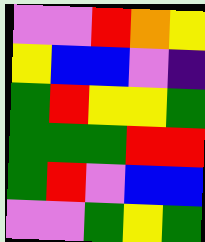[["violet", "violet", "red", "orange", "yellow"], ["yellow", "blue", "blue", "violet", "indigo"], ["green", "red", "yellow", "yellow", "green"], ["green", "green", "green", "red", "red"], ["green", "red", "violet", "blue", "blue"], ["violet", "violet", "green", "yellow", "green"]]